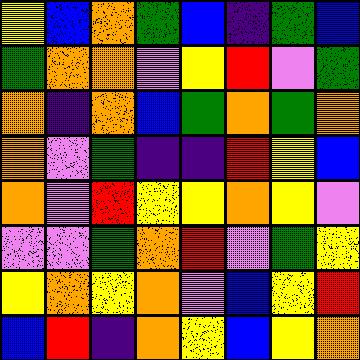[["yellow", "blue", "orange", "green", "blue", "indigo", "green", "blue"], ["green", "orange", "orange", "violet", "yellow", "red", "violet", "green"], ["orange", "indigo", "orange", "blue", "green", "orange", "green", "orange"], ["orange", "violet", "green", "indigo", "indigo", "red", "yellow", "blue"], ["orange", "violet", "red", "yellow", "yellow", "orange", "yellow", "violet"], ["violet", "violet", "green", "orange", "red", "violet", "green", "yellow"], ["yellow", "orange", "yellow", "orange", "violet", "blue", "yellow", "red"], ["blue", "red", "indigo", "orange", "yellow", "blue", "yellow", "orange"]]